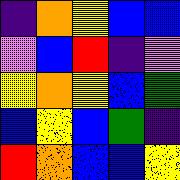[["indigo", "orange", "yellow", "blue", "blue"], ["violet", "blue", "red", "indigo", "violet"], ["yellow", "orange", "yellow", "blue", "green"], ["blue", "yellow", "blue", "green", "indigo"], ["red", "orange", "blue", "blue", "yellow"]]